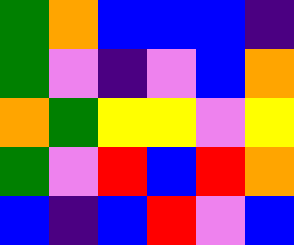[["green", "orange", "blue", "blue", "blue", "indigo"], ["green", "violet", "indigo", "violet", "blue", "orange"], ["orange", "green", "yellow", "yellow", "violet", "yellow"], ["green", "violet", "red", "blue", "red", "orange"], ["blue", "indigo", "blue", "red", "violet", "blue"]]